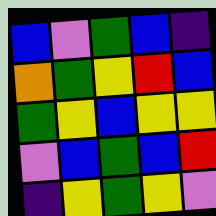[["blue", "violet", "green", "blue", "indigo"], ["orange", "green", "yellow", "red", "blue"], ["green", "yellow", "blue", "yellow", "yellow"], ["violet", "blue", "green", "blue", "red"], ["indigo", "yellow", "green", "yellow", "violet"]]